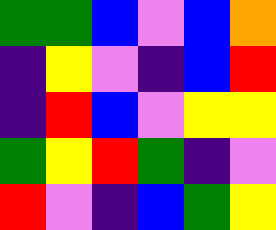[["green", "green", "blue", "violet", "blue", "orange"], ["indigo", "yellow", "violet", "indigo", "blue", "red"], ["indigo", "red", "blue", "violet", "yellow", "yellow"], ["green", "yellow", "red", "green", "indigo", "violet"], ["red", "violet", "indigo", "blue", "green", "yellow"]]